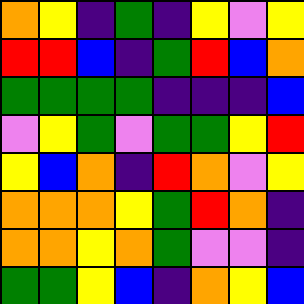[["orange", "yellow", "indigo", "green", "indigo", "yellow", "violet", "yellow"], ["red", "red", "blue", "indigo", "green", "red", "blue", "orange"], ["green", "green", "green", "green", "indigo", "indigo", "indigo", "blue"], ["violet", "yellow", "green", "violet", "green", "green", "yellow", "red"], ["yellow", "blue", "orange", "indigo", "red", "orange", "violet", "yellow"], ["orange", "orange", "orange", "yellow", "green", "red", "orange", "indigo"], ["orange", "orange", "yellow", "orange", "green", "violet", "violet", "indigo"], ["green", "green", "yellow", "blue", "indigo", "orange", "yellow", "blue"]]